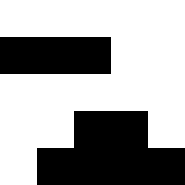[["white", "white", "white", "white", "white"], ["black", "black", "black", "white", "white"], ["white", "white", "white", "white", "white"], ["white", "white", "black", "black", "white"], ["white", "black", "black", "black", "black"]]